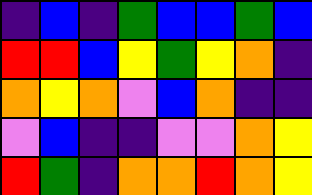[["indigo", "blue", "indigo", "green", "blue", "blue", "green", "blue"], ["red", "red", "blue", "yellow", "green", "yellow", "orange", "indigo"], ["orange", "yellow", "orange", "violet", "blue", "orange", "indigo", "indigo"], ["violet", "blue", "indigo", "indigo", "violet", "violet", "orange", "yellow"], ["red", "green", "indigo", "orange", "orange", "red", "orange", "yellow"]]